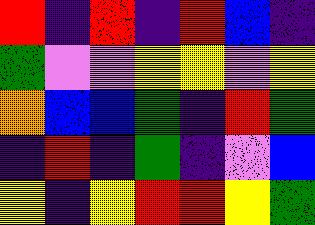[["red", "indigo", "red", "indigo", "red", "blue", "indigo"], ["green", "violet", "violet", "yellow", "yellow", "violet", "yellow"], ["orange", "blue", "blue", "green", "indigo", "red", "green"], ["indigo", "red", "indigo", "green", "indigo", "violet", "blue"], ["yellow", "indigo", "yellow", "red", "red", "yellow", "green"]]